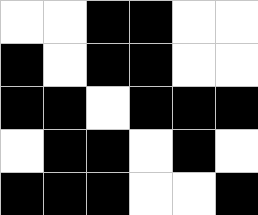[["white", "white", "black", "black", "white", "white"], ["black", "white", "black", "black", "white", "white"], ["black", "black", "white", "black", "black", "black"], ["white", "black", "black", "white", "black", "white"], ["black", "black", "black", "white", "white", "black"]]